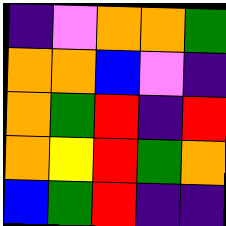[["indigo", "violet", "orange", "orange", "green"], ["orange", "orange", "blue", "violet", "indigo"], ["orange", "green", "red", "indigo", "red"], ["orange", "yellow", "red", "green", "orange"], ["blue", "green", "red", "indigo", "indigo"]]